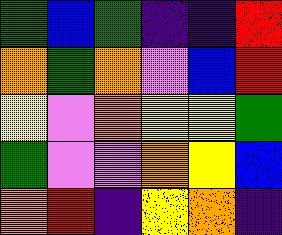[["green", "blue", "green", "indigo", "indigo", "red"], ["orange", "green", "orange", "violet", "blue", "red"], ["yellow", "violet", "orange", "yellow", "yellow", "green"], ["green", "violet", "violet", "orange", "yellow", "blue"], ["orange", "red", "indigo", "yellow", "orange", "indigo"]]